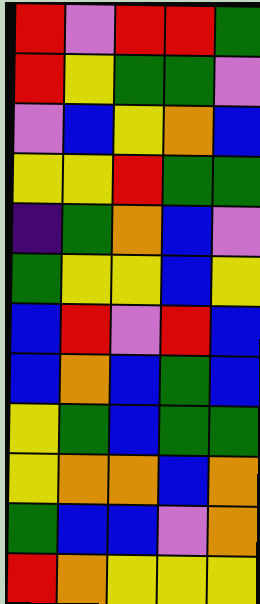[["red", "violet", "red", "red", "green"], ["red", "yellow", "green", "green", "violet"], ["violet", "blue", "yellow", "orange", "blue"], ["yellow", "yellow", "red", "green", "green"], ["indigo", "green", "orange", "blue", "violet"], ["green", "yellow", "yellow", "blue", "yellow"], ["blue", "red", "violet", "red", "blue"], ["blue", "orange", "blue", "green", "blue"], ["yellow", "green", "blue", "green", "green"], ["yellow", "orange", "orange", "blue", "orange"], ["green", "blue", "blue", "violet", "orange"], ["red", "orange", "yellow", "yellow", "yellow"]]